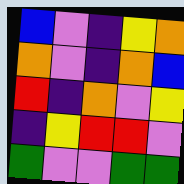[["blue", "violet", "indigo", "yellow", "orange"], ["orange", "violet", "indigo", "orange", "blue"], ["red", "indigo", "orange", "violet", "yellow"], ["indigo", "yellow", "red", "red", "violet"], ["green", "violet", "violet", "green", "green"]]